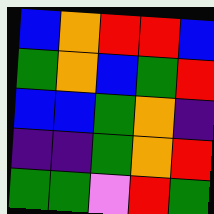[["blue", "orange", "red", "red", "blue"], ["green", "orange", "blue", "green", "red"], ["blue", "blue", "green", "orange", "indigo"], ["indigo", "indigo", "green", "orange", "red"], ["green", "green", "violet", "red", "green"]]